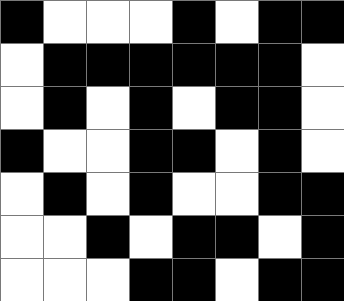[["black", "white", "white", "white", "black", "white", "black", "black"], ["white", "black", "black", "black", "black", "black", "black", "white"], ["white", "black", "white", "black", "white", "black", "black", "white"], ["black", "white", "white", "black", "black", "white", "black", "white"], ["white", "black", "white", "black", "white", "white", "black", "black"], ["white", "white", "black", "white", "black", "black", "white", "black"], ["white", "white", "white", "black", "black", "white", "black", "black"]]